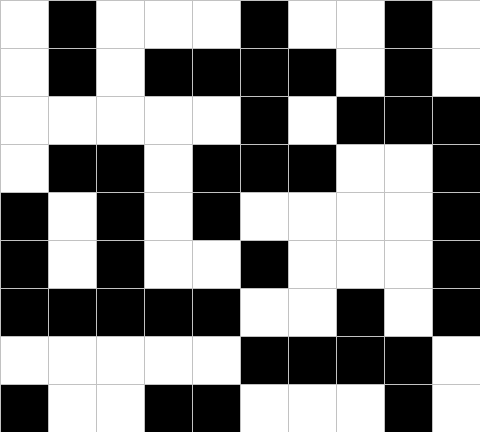[["white", "black", "white", "white", "white", "black", "white", "white", "black", "white"], ["white", "black", "white", "black", "black", "black", "black", "white", "black", "white"], ["white", "white", "white", "white", "white", "black", "white", "black", "black", "black"], ["white", "black", "black", "white", "black", "black", "black", "white", "white", "black"], ["black", "white", "black", "white", "black", "white", "white", "white", "white", "black"], ["black", "white", "black", "white", "white", "black", "white", "white", "white", "black"], ["black", "black", "black", "black", "black", "white", "white", "black", "white", "black"], ["white", "white", "white", "white", "white", "black", "black", "black", "black", "white"], ["black", "white", "white", "black", "black", "white", "white", "white", "black", "white"]]